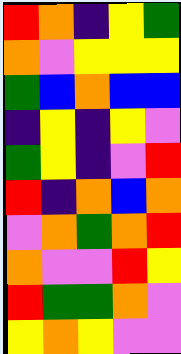[["red", "orange", "indigo", "yellow", "green"], ["orange", "violet", "yellow", "yellow", "yellow"], ["green", "blue", "orange", "blue", "blue"], ["indigo", "yellow", "indigo", "yellow", "violet"], ["green", "yellow", "indigo", "violet", "red"], ["red", "indigo", "orange", "blue", "orange"], ["violet", "orange", "green", "orange", "red"], ["orange", "violet", "violet", "red", "yellow"], ["red", "green", "green", "orange", "violet"], ["yellow", "orange", "yellow", "violet", "violet"]]